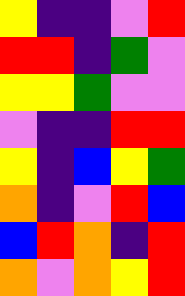[["yellow", "indigo", "indigo", "violet", "red"], ["red", "red", "indigo", "green", "violet"], ["yellow", "yellow", "green", "violet", "violet"], ["violet", "indigo", "indigo", "red", "red"], ["yellow", "indigo", "blue", "yellow", "green"], ["orange", "indigo", "violet", "red", "blue"], ["blue", "red", "orange", "indigo", "red"], ["orange", "violet", "orange", "yellow", "red"]]